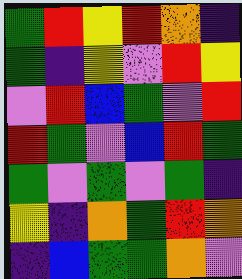[["green", "red", "yellow", "red", "orange", "indigo"], ["green", "indigo", "yellow", "violet", "red", "yellow"], ["violet", "red", "blue", "green", "violet", "red"], ["red", "green", "violet", "blue", "red", "green"], ["green", "violet", "green", "violet", "green", "indigo"], ["yellow", "indigo", "orange", "green", "red", "orange"], ["indigo", "blue", "green", "green", "orange", "violet"]]